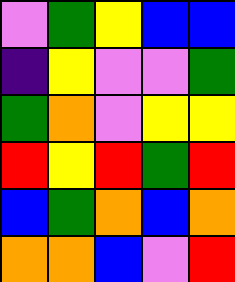[["violet", "green", "yellow", "blue", "blue"], ["indigo", "yellow", "violet", "violet", "green"], ["green", "orange", "violet", "yellow", "yellow"], ["red", "yellow", "red", "green", "red"], ["blue", "green", "orange", "blue", "orange"], ["orange", "orange", "blue", "violet", "red"]]